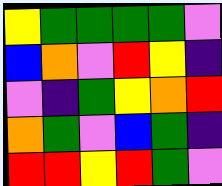[["yellow", "green", "green", "green", "green", "violet"], ["blue", "orange", "violet", "red", "yellow", "indigo"], ["violet", "indigo", "green", "yellow", "orange", "red"], ["orange", "green", "violet", "blue", "green", "indigo"], ["red", "red", "yellow", "red", "green", "violet"]]